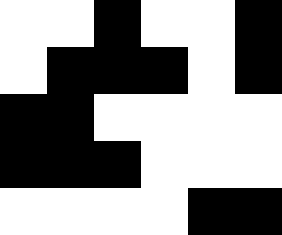[["white", "white", "black", "white", "white", "black"], ["white", "black", "black", "black", "white", "black"], ["black", "black", "white", "white", "white", "white"], ["black", "black", "black", "white", "white", "white"], ["white", "white", "white", "white", "black", "black"]]